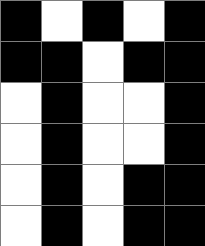[["black", "white", "black", "white", "black"], ["black", "black", "white", "black", "black"], ["white", "black", "white", "white", "black"], ["white", "black", "white", "white", "black"], ["white", "black", "white", "black", "black"], ["white", "black", "white", "black", "black"]]